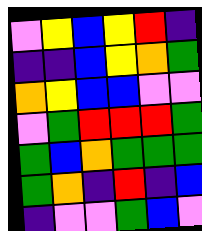[["violet", "yellow", "blue", "yellow", "red", "indigo"], ["indigo", "indigo", "blue", "yellow", "orange", "green"], ["orange", "yellow", "blue", "blue", "violet", "violet"], ["violet", "green", "red", "red", "red", "green"], ["green", "blue", "orange", "green", "green", "green"], ["green", "orange", "indigo", "red", "indigo", "blue"], ["indigo", "violet", "violet", "green", "blue", "violet"]]